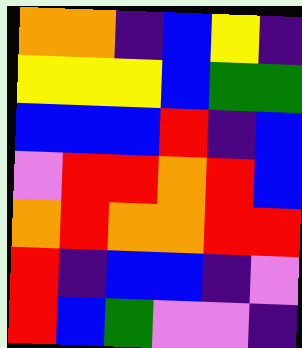[["orange", "orange", "indigo", "blue", "yellow", "indigo"], ["yellow", "yellow", "yellow", "blue", "green", "green"], ["blue", "blue", "blue", "red", "indigo", "blue"], ["violet", "red", "red", "orange", "red", "blue"], ["orange", "red", "orange", "orange", "red", "red"], ["red", "indigo", "blue", "blue", "indigo", "violet"], ["red", "blue", "green", "violet", "violet", "indigo"]]